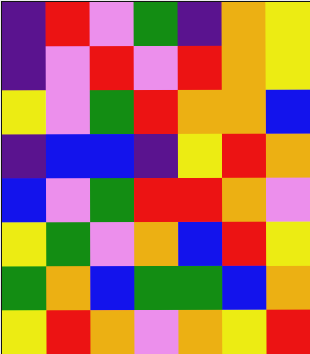[["indigo", "red", "violet", "green", "indigo", "orange", "yellow"], ["indigo", "violet", "red", "violet", "red", "orange", "yellow"], ["yellow", "violet", "green", "red", "orange", "orange", "blue"], ["indigo", "blue", "blue", "indigo", "yellow", "red", "orange"], ["blue", "violet", "green", "red", "red", "orange", "violet"], ["yellow", "green", "violet", "orange", "blue", "red", "yellow"], ["green", "orange", "blue", "green", "green", "blue", "orange"], ["yellow", "red", "orange", "violet", "orange", "yellow", "red"]]